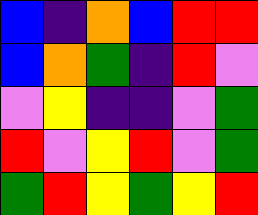[["blue", "indigo", "orange", "blue", "red", "red"], ["blue", "orange", "green", "indigo", "red", "violet"], ["violet", "yellow", "indigo", "indigo", "violet", "green"], ["red", "violet", "yellow", "red", "violet", "green"], ["green", "red", "yellow", "green", "yellow", "red"]]